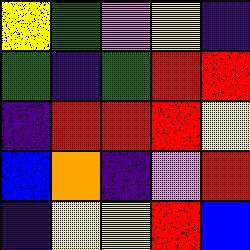[["yellow", "green", "violet", "yellow", "indigo"], ["green", "indigo", "green", "red", "red"], ["indigo", "red", "red", "red", "yellow"], ["blue", "orange", "indigo", "violet", "red"], ["indigo", "yellow", "yellow", "red", "blue"]]